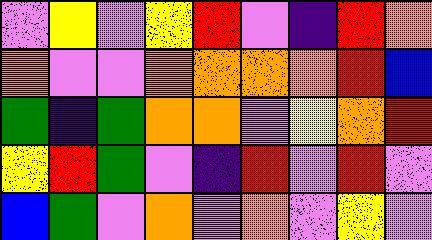[["violet", "yellow", "violet", "yellow", "red", "violet", "indigo", "red", "orange"], ["orange", "violet", "violet", "orange", "orange", "orange", "orange", "red", "blue"], ["green", "indigo", "green", "orange", "orange", "violet", "yellow", "orange", "red"], ["yellow", "red", "green", "violet", "indigo", "red", "violet", "red", "violet"], ["blue", "green", "violet", "orange", "violet", "orange", "violet", "yellow", "violet"]]